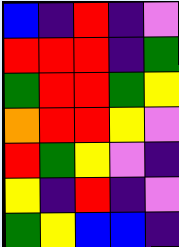[["blue", "indigo", "red", "indigo", "violet"], ["red", "red", "red", "indigo", "green"], ["green", "red", "red", "green", "yellow"], ["orange", "red", "red", "yellow", "violet"], ["red", "green", "yellow", "violet", "indigo"], ["yellow", "indigo", "red", "indigo", "violet"], ["green", "yellow", "blue", "blue", "indigo"]]